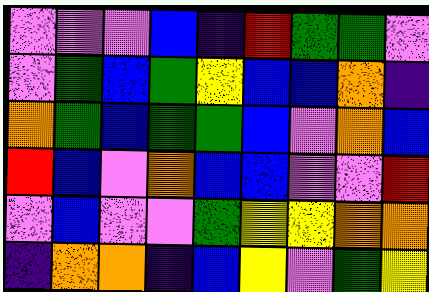[["violet", "violet", "violet", "blue", "indigo", "red", "green", "green", "violet"], ["violet", "green", "blue", "green", "yellow", "blue", "blue", "orange", "indigo"], ["orange", "green", "blue", "green", "green", "blue", "violet", "orange", "blue"], ["red", "blue", "violet", "orange", "blue", "blue", "violet", "violet", "red"], ["violet", "blue", "violet", "violet", "green", "yellow", "yellow", "orange", "orange"], ["indigo", "orange", "orange", "indigo", "blue", "yellow", "violet", "green", "yellow"]]